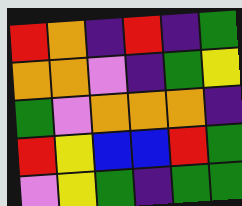[["red", "orange", "indigo", "red", "indigo", "green"], ["orange", "orange", "violet", "indigo", "green", "yellow"], ["green", "violet", "orange", "orange", "orange", "indigo"], ["red", "yellow", "blue", "blue", "red", "green"], ["violet", "yellow", "green", "indigo", "green", "green"]]